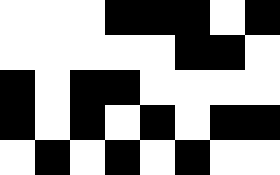[["white", "white", "white", "black", "black", "black", "white", "black"], ["white", "white", "white", "white", "white", "black", "black", "white"], ["black", "white", "black", "black", "white", "white", "white", "white"], ["black", "white", "black", "white", "black", "white", "black", "black"], ["white", "black", "white", "black", "white", "black", "white", "white"]]